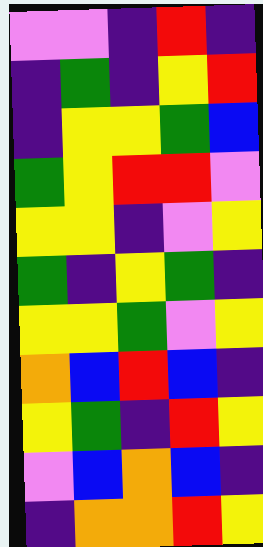[["violet", "violet", "indigo", "red", "indigo"], ["indigo", "green", "indigo", "yellow", "red"], ["indigo", "yellow", "yellow", "green", "blue"], ["green", "yellow", "red", "red", "violet"], ["yellow", "yellow", "indigo", "violet", "yellow"], ["green", "indigo", "yellow", "green", "indigo"], ["yellow", "yellow", "green", "violet", "yellow"], ["orange", "blue", "red", "blue", "indigo"], ["yellow", "green", "indigo", "red", "yellow"], ["violet", "blue", "orange", "blue", "indigo"], ["indigo", "orange", "orange", "red", "yellow"]]